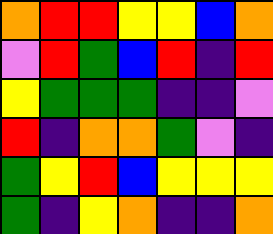[["orange", "red", "red", "yellow", "yellow", "blue", "orange"], ["violet", "red", "green", "blue", "red", "indigo", "red"], ["yellow", "green", "green", "green", "indigo", "indigo", "violet"], ["red", "indigo", "orange", "orange", "green", "violet", "indigo"], ["green", "yellow", "red", "blue", "yellow", "yellow", "yellow"], ["green", "indigo", "yellow", "orange", "indigo", "indigo", "orange"]]